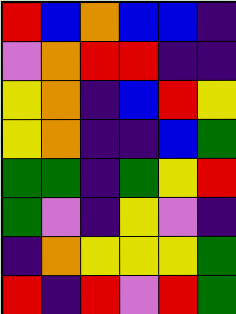[["red", "blue", "orange", "blue", "blue", "indigo"], ["violet", "orange", "red", "red", "indigo", "indigo"], ["yellow", "orange", "indigo", "blue", "red", "yellow"], ["yellow", "orange", "indigo", "indigo", "blue", "green"], ["green", "green", "indigo", "green", "yellow", "red"], ["green", "violet", "indigo", "yellow", "violet", "indigo"], ["indigo", "orange", "yellow", "yellow", "yellow", "green"], ["red", "indigo", "red", "violet", "red", "green"]]